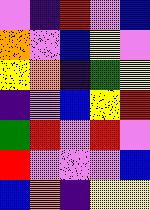[["violet", "indigo", "red", "violet", "blue"], ["orange", "violet", "blue", "yellow", "violet"], ["yellow", "orange", "indigo", "green", "yellow"], ["indigo", "violet", "blue", "yellow", "red"], ["green", "red", "violet", "red", "violet"], ["red", "violet", "violet", "violet", "blue"], ["blue", "orange", "indigo", "yellow", "yellow"]]